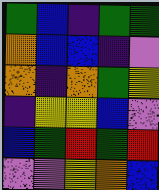[["green", "blue", "indigo", "green", "green"], ["orange", "blue", "blue", "indigo", "violet"], ["orange", "indigo", "orange", "green", "yellow"], ["indigo", "yellow", "yellow", "blue", "violet"], ["blue", "green", "red", "green", "red"], ["violet", "violet", "yellow", "orange", "blue"]]